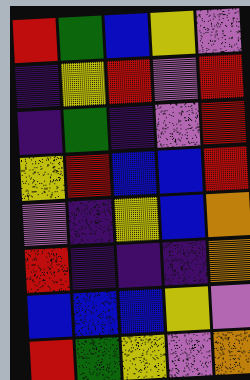[["red", "green", "blue", "yellow", "violet"], ["indigo", "yellow", "red", "violet", "red"], ["indigo", "green", "indigo", "violet", "red"], ["yellow", "red", "blue", "blue", "red"], ["violet", "indigo", "yellow", "blue", "orange"], ["red", "indigo", "indigo", "indigo", "orange"], ["blue", "blue", "blue", "yellow", "violet"], ["red", "green", "yellow", "violet", "orange"]]